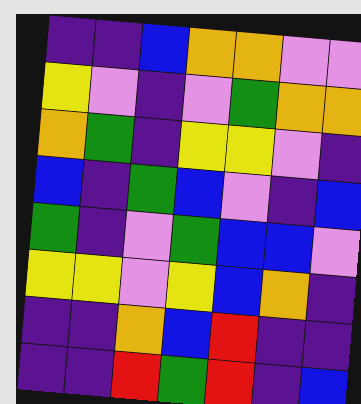[["indigo", "indigo", "blue", "orange", "orange", "violet", "violet"], ["yellow", "violet", "indigo", "violet", "green", "orange", "orange"], ["orange", "green", "indigo", "yellow", "yellow", "violet", "indigo"], ["blue", "indigo", "green", "blue", "violet", "indigo", "blue"], ["green", "indigo", "violet", "green", "blue", "blue", "violet"], ["yellow", "yellow", "violet", "yellow", "blue", "orange", "indigo"], ["indigo", "indigo", "orange", "blue", "red", "indigo", "indigo"], ["indigo", "indigo", "red", "green", "red", "indigo", "blue"]]